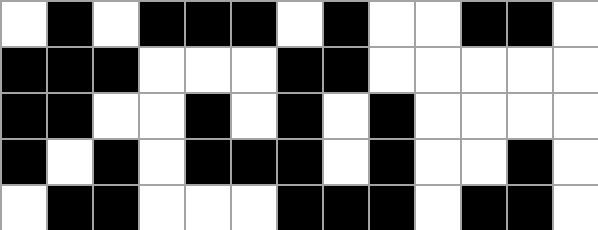[["white", "black", "white", "black", "black", "black", "white", "black", "white", "white", "black", "black", "white"], ["black", "black", "black", "white", "white", "white", "black", "black", "white", "white", "white", "white", "white"], ["black", "black", "white", "white", "black", "white", "black", "white", "black", "white", "white", "white", "white"], ["black", "white", "black", "white", "black", "black", "black", "white", "black", "white", "white", "black", "white"], ["white", "black", "black", "white", "white", "white", "black", "black", "black", "white", "black", "black", "white"]]